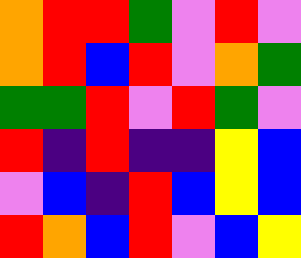[["orange", "red", "red", "green", "violet", "red", "violet"], ["orange", "red", "blue", "red", "violet", "orange", "green"], ["green", "green", "red", "violet", "red", "green", "violet"], ["red", "indigo", "red", "indigo", "indigo", "yellow", "blue"], ["violet", "blue", "indigo", "red", "blue", "yellow", "blue"], ["red", "orange", "blue", "red", "violet", "blue", "yellow"]]